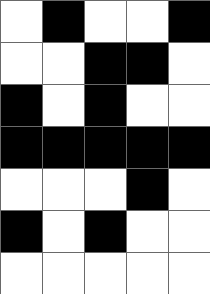[["white", "black", "white", "white", "black"], ["white", "white", "black", "black", "white"], ["black", "white", "black", "white", "white"], ["black", "black", "black", "black", "black"], ["white", "white", "white", "black", "white"], ["black", "white", "black", "white", "white"], ["white", "white", "white", "white", "white"]]